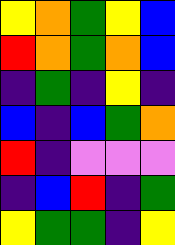[["yellow", "orange", "green", "yellow", "blue"], ["red", "orange", "green", "orange", "blue"], ["indigo", "green", "indigo", "yellow", "indigo"], ["blue", "indigo", "blue", "green", "orange"], ["red", "indigo", "violet", "violet", "violet"], ["indigo", "blue", "red", "indigo", "green"], ["yellow", "green", "green", "indigo", "yellow"]]